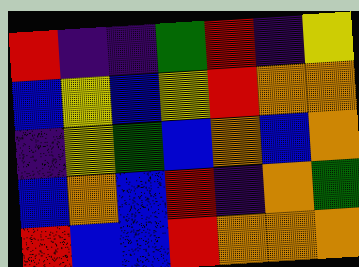[["red", "indigo", "indigo", "green", "red", "indigo", "yellow"], ["blue", "yellow", "blue", "yellow", "red", "orange", "orange"], ["indigo", "yellow", "green", "blue", "orange", "blue", "orange"], ["blue", "orange", "blue", "red", "indigo", "orange", "green"], ["red", "blue", "blue", "red", "orange", "orange", "orange"]]